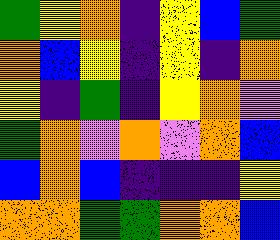[["green", "yellow", "orange", "indigo", "yellow", "blue", "green"], ["orange", "blue", "yellow", "indigo", "yellow", "indigo", "orange"], ["yellow", "indigo", "green", "indigo", "yellow", "orange", "violet"], ["green", "orange", "violet", "orange", "violet", "orange", "blue"], ["blue", "orange", "blue", "indigo", "indigo", "indigo", "yellow"], ["orange", "orange", "green", "green", "orange", "orange", "blue"]]